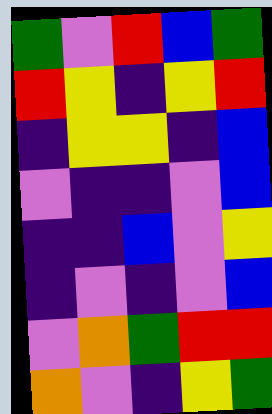[["green", "violet", "red", "blue", "green"], ["red", "yellow", "indigo", "yellow", "red"], ["indigo", "yellow", "yellow", "indigo", "blue"], ["violet", "indigo", "indigo", "violet", "blue"], ["indigo", "indigo", "blue", "violet", "yellow"], ["indigo", "violet", "indigo", "violet", "blue"], ["violet", "orange", "green", "red", "red"], ["orange", "violet", "indigo", "yellow", "green"]]